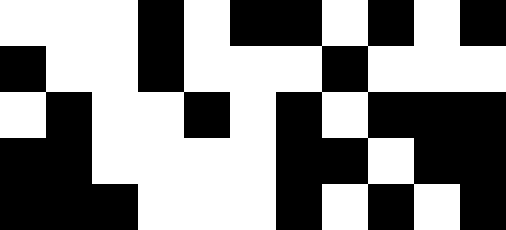[["white", "white", "white", "black", "white", "black", "black", "white", "black", "white", "black"], ["black", "white", "white", "black", "white", "white", "white", "black", "white", "white", "white"], ["white", "black", "white", "white", "black", "white", "black", "white", "black", "black", "black"], ["black", "black", "white", "white", "white", "white", "black", "black", "white", "black", "black"], ["black", "black", "black", "white", "white", "white", "black", "white", "black", "white", "black"]]